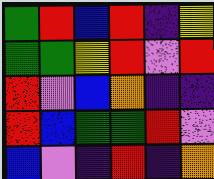[["green", "red", "blue", "red", "indigo", "yellow"], ["green", "green", "yellow", "red", "violet", "red"], ["red", "violet", "blue", "orange", "indigo", "indigo"], ["red", "blue", "green", "green", "red", "violet"], ["blue", "violet", "indigo", "red", "indigo", "orange"]]